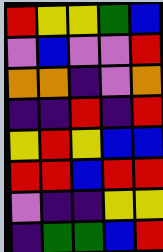[["red", "yellow", "yellow", "green", "blue"], ["violet", "blue", "violet", "violet", "red"], ["orange", "orange", "indigo", "violet", "orange"], ["indigo", "indigo", "red", "indigo", "red"], ["yellow", "red", "yellow", "blue", "blue"], ["red", "red", "blue", "red", "red"], ["violet", "indigo", "indigo", "yellow", "yellow"], ["indigo", "green", "green", "blue", "red"]]